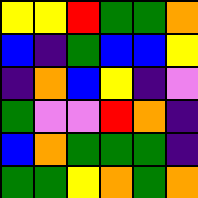[["yellow", "yellow", "red", "green", "green", "orange"], ["blue", "indigo", "green", "blue", "blue", "yellow"], ["indigo", "orange", "blue", "yellow", "indigo", "violet"], ["green", "violet", "violet", "red", "orange", "indigo"], ["blue", "orange", "green", "green", "green", "indigo"], ["green", "green", "yellow", "orange", "green", "orange"]]